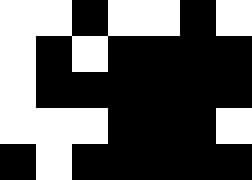[["white", "white", "black", "white", "white", "black", "white"], ["white", "black", "white", "black", "black", "black", "black"], ["white", "black", "black", "black", "black", "black", "black"], ["white", "white", "white", "black", "black", "black", "white"], ["black", "white", "black", "black", "black", "black", "black"]]